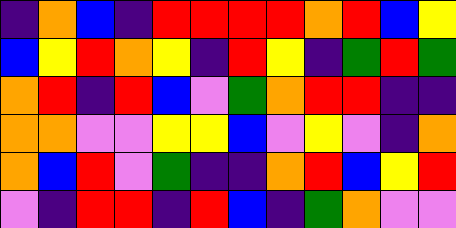[["indigo", "orange", "blue", "indigo", "red", "red", "red", "red", "orange", "red", "blue", "yellow"], ["blue", "yellow", "red", "orange", "yellow", "indigo", "red", "yellow", "indigo", "green", "red", "green"], ["orange", "red", "indigo", "red", "blue", "violet", "green", "orange", "red", "red", "indigo", "indigo"], ["orange", "orange", "violet", "violet", "yellow", "yellow", "blue", "violet", "yellow", "violet", "indigo", "orange"], ["orange", "blue", "red", "violet", "green", "indigo", "indigo", "orange", "red", "blue", "yellow", "red"], ["violet", "indigo", "red", "red", "indigo", "red", "blue", "indigo", "green", "orange", "violet", "violet"]]